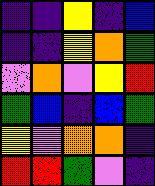[["indigo", "indigo", "yellow", "indigo", "blue"], ["indigo", "indigo", "yellow", "orange", "green"], ["violet", "orange", "violet", "yellow", "red"], ["green", "blue", "indigo", "blue", "green"], ["yellow", "violet", "orange", "orange", "indigo"], ["red", "red", "green", "violet", "indigo"]]